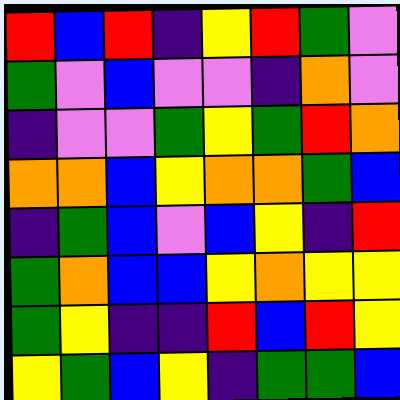[["red", "blue", "red", "indigo", "yellow", "red", "green", "violet"], ["green", "violet", "blue", "violet", "violet", "indigo", "orange", "violet"], ["indigo", "violet", "violet", "green", "yellow", "green", "red", "orange"], ["orange", "orange", "blue", "yellow", "orange", "orange", "green", "blue"], ["indigo", "green", "blue", "violet", "blue", "yellow", "indigo", "red"], ["green", "orange", "blue", "blue", "yellow", "orange", "yellow", "yellow"], ["green", "yellow", "indigo", "indigo", "red", "blue", "red", "yellow"], ["yellow", "green", "blue", "yellow", "indigo", "green", "green", "blue"]]